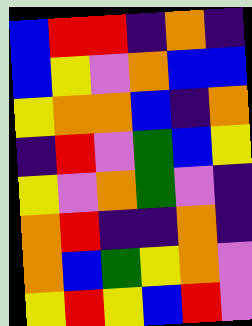[["blue", "red", "red", "indigo", "orange", "indigo"], ["blue", "yellow", "violet", "orange", "blue", "blue"], ["yellow", "orange", "orange", "blue", "indigo", "orange"], ["indigo", "red", "violet", "green", "blue", "yellow"], ["yellow", "violet", "orange", "green", "violet", "indigo"], ["orange", "red", "indigo", "indigo", "orange", "indigo"], ["orange", "blue", "green", "yellow", "orange", "violet"], ["yellow", "red", "yellow", "blue", "red", "violet"]]